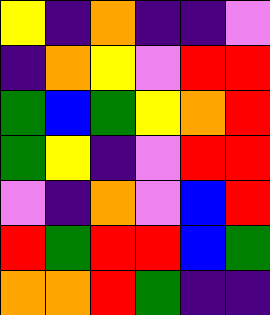[["yellow", "indigo", "orange", "indigo", "indigo", "violet"], ["indigo", "orange", "yellow", "violet", "red", "red"], ["green", "blue", "green", "yellow", "orange", "red"], ["green", "yellow", "indigo", "violet", "red", "red"], ["violet", "indigo", "orange", "violet", "blue", "red"], ["red", "green", "red", "red", "blue", "green"], ["orange", "orange", "red", "green", "indigo", "indigo"]]